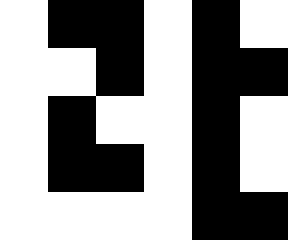[["white", "black", "black", "white", "black", "white"], ["white", "white", "black", "white", "black", "black"], ["white", "black", "white", "white", "black", "white"], ["white", "black", "black", "white", "black", "white"], ["white", "white", "white", "white", "black", "black"]]